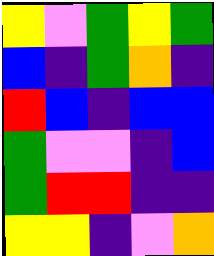[["yellow", "violet", "green", "yellow", "green"], ["blue", "indigo", "green", "orange", "indigo"], ["red", "blue", "indigo", "blue", "blue"], ["green", "violet", "violet", "indigo", "blue"], ["green", "red", "red", "indigo", "indigo"], ["yellow", "yellow", "indigo", "violet", "orange"]]